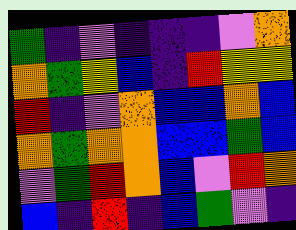[["green", "indigo", "violet", "indigo", "indigo", "indigo", "violet", "orange"], ["orange", "green", "yellow", "blue", "indigo", "red", "yellow", "yellow"], ["red", "indigo", "violet", "orange", "blue", "blue", "orange", "blue"], ["orange", "green", "orange", "orange", "blue", "blue", "green", "blue"], ["violet", "green", "red", "orange", "blue", "violet", "red", "orange"], ["blue", "indigo", "red", "indigo", "blue", "green", "violet", "indigo"]]